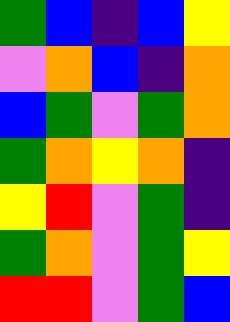[["green", "blue", "indigo", "blue", "yellow"], ["violet", "orange", "blue", "indigo", "orange"], ["blue", "green", "violet", "green", "orange"], ["green", "orange", "yellow", "orange", "indigo"], ["yellow", "red", "violet", "green", "indigo"], ["green", "orange", "violet", "green", "yellow"], ["red", "red", "violet", "green", "blue"]]